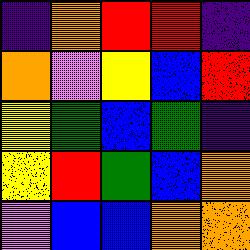[["indigo", "orange", "red", "red", "indigo"], ["orange", "violet", "yellow", "blue", "red"], ["yellow", "green", "blue", "green", "indigo"], ["yellow", "red", "green", "blue", "orange"], ["violet", "blue", "blue", "orange", "orange"]]